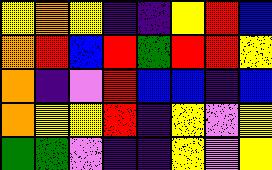[["yellow", "orange", "yellow", "indigo", "indigo", "yellow", "red", "blue"], ["orange", "red", "blue", "red", "green", "red", "red", "yellow"], ["orange", "indigo", "violet", "red", "blue", "blue", "indigo", "blue"], ["orange", "yellow", "yellow", "red", "indigo", "yellow", "violet", "yellow"], ["green", "green", "violet", "indigo", "indigo", "yellow", "violet", "yellow"]]